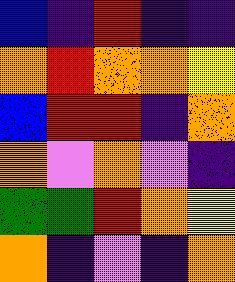[["blue", "indigo", "red", "indigo", "indigo"], ["orange", "red", "orange", "orange", "yellow"], ["blue", "red", "red", "indigo", "orange"], ["orange", "violet", "orange", "violet", "indigo"], ["green", "green", "red", "orange", "yellow"], ["orange", "indigo", "violet", "indigo", "orange"]]